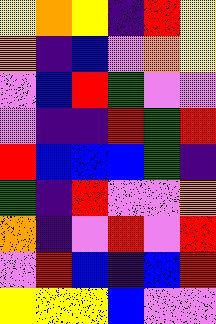[["yellow", "orange", "yellow", "indigo", "red", "yellow"], ["orange", "indigo", "blue", "violet", "orange", "yellow"], ["violet", "blue", "red", "green", "violet", "violet"], ["violet", "indigo", "indigo", "red", "green", "red"], ["red", "blue", "blue", "blue", "green", "indigo"], ["green", "indigo", "red", "violet", "violet", "orange"], ["orange", "indigo", "violet", "red", "violet", "red"], ["violet", "red", "blue", "indigo", "blue", "red"], ["yellow", "yellow", "yellow", "blue", "violet", "violet"]]